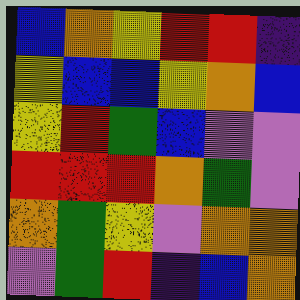[["blue", "orange", "yellow", "red", "red", "indigo"], ["yellow", "blue", "blue", "yellow", "orange", "blue"], ["yellow", "red", "green", "blue", "violet", "violet"], ["red", "red", "red", "orange", "green", "violet"], ["orange", "green", "yellow", "violet", "orange", "orange"], ["violet", "green", "red", "indigo", "blue", "orange"]]